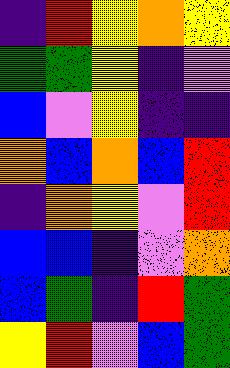[["indigo", "red", "yellow", "orange", "yellow"], ["green", "green", "yellow", "indigo", "violet"], ["blue", "violet", "yellow", "indigo", "indigo"], ["orange", "blue", "orange", "blue", "red"], ["indigo", "orange", "yellow", "violet", "red"], ["blue", "blue", "indigo", "violet", "orange"], ["blue", "green", "indigo", "red", "green"], ["yellow", "red", "violet", "blue", "green"]]